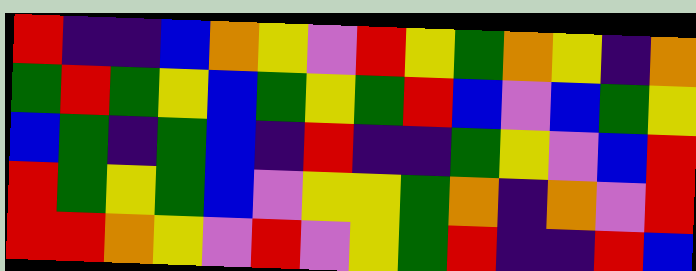[["red", "indigo", "indigo", "blue", "orange", "yellow", "violet", "red", "yellow", "green", "orange", "yellow", "indigo", "orange"], ["green", "red", "green", "yellow", "blue", "green", "yellow", "green", "red", "blue", "violet", "blue", "green", "yellow"], ["blue", "green", "indigo", "green", "blue", "indigo", "red", "indigo", "indigo", "green", "yellow", "violet", "blue", "red"], ["red", "green", "yellow", "green", "blue", "violet", "yellow", "yellow", "green", "orange", "indigo", "orange", "violet", "red"], ["red", "red", "orange", "yellow", "violet", "red", "violet", "yellow", "green", "red", "indigo", "indigo", "red", "blue"]]